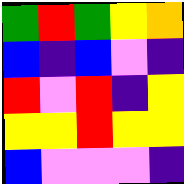[["green", "red", "green", "yellow", "orange"], ["blue", "indigo", "blue", "violet", "indigo"], ["red", "violet", "red", "indigo", "yellow"], ["yellow", "yellow", "red", "yellow", "yellow"], ["blue", "violet", "violet", "violet", "indigo"]]